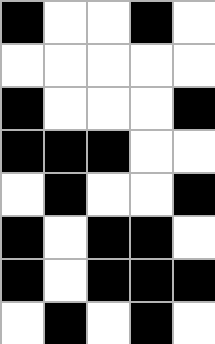[["black", "white", "white", "black", "white"], ["white", "white", "white", "white", "white"], ["black", "white", "white", "white", "black"], ["black", "black", "black", "white", "white"], ["white", "black", "white", "white", "black"], ["black", "white", "black", "black", "white"], ["black", "white", "black", "black", "black"], ["white", "black", "white", "black", "white"]]